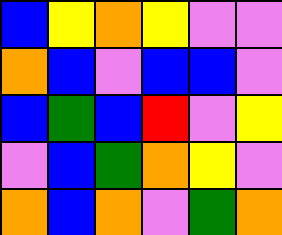[["blue", "yellow", "orange", "yellow", "violet", "violet"], ["orange", "blue", "violet", "blue", "blue", "violet"], ["blue", "green", "blue", "red", "violet", "yellow"], ["violet", "blue", "green", "orange", "yellow", "violet"], ["orange", "blue", "orange", "violet", "green", "orange"]]